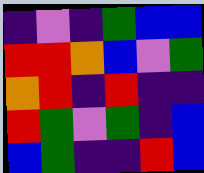[["indigo", "violet", "indigo", "green", "blue", "blue"], ["red", "red", "orange", "blue", "violet", "green"], ["orange", "red", "indigo", "red", "indigo", "indigo"], ["red", "green", "violet", "green", "indigo", "blue"], ["blue", "green", "indigo", "indigo", "red", "blue"]]